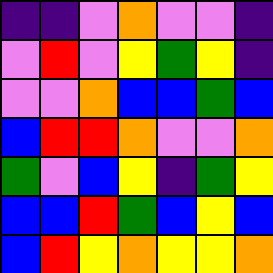[["indigo", "indigo", "violet", "orange", "violet", "violet", "indigo"], ["violet", "red", "violet", "yellow", "green", "yellow", "indigo"], ["violet", "violet", "orange", "blue", "blue", "green", "blue"], ["blue", "red", "red", "orange", "violet", "violet", "orange"], ["green", "violet", "blue", "yellow", "indigo", "green", "yellow"], ["blue", "blue", "red", "green", "blue", "yellow", "blue"], ["blue", "red", "yellow", "orange", "yellow", "yellow", "orange"]]